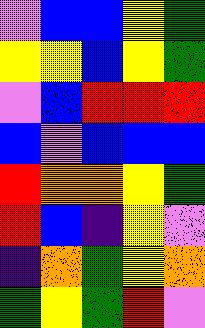[["violet", "blue", "blue", "yellow", "green"], ["yellow", "yellow", "blue", "yellow", "green"], ["violet", "blue", "red", "red", "red"], ["blue", "violet", "blue", "blue", "blue"], ["red", "orange", "orange", "yellow", "green"], ["red", "blue", "indigo", "yellow", "violet"], ["indigo", "orange", "green", "yellow", "orange"], ["green", "yellow", "green", "red", "violet"]]